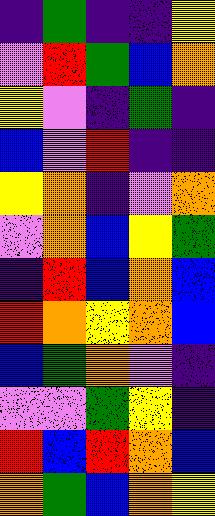[["indigo", "green", "indigo", "indigo", "yellow"], ["violet", "red", "green", "blue", "orange"], ["yellow", "violet", "indigo", "green", "indigo"], ["blue", "violet", "red", "indigo", "indigo"], ["yellow", "orange", "indigo", "violet", "orange"], ["violet", "orange", "blue", "yellow", "green"], ["indigo", "red", "blue", "orange", "blue"], ["red", "orange", "yellow", "orange", "blue"], ["blue", "green", "orange", "violet", "indigo"], ["violet", "violet", "green", "yellow", "indigo"], ["red", "blue", "red", "orange", "blue"], ["orange", "green", "blue", "orange", "yellow"]]